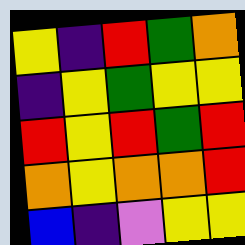[["yellow", "indigo", "red", "green", "orange"], ["indigo", "yellow", "green", "yellow", "yellow"], ["red", "yellow", "red", "green", "red"], ["orange", "yellow", "orange", "orange", "red"], ["blue", "indigo", "violet", "yellow", "yellow"]]